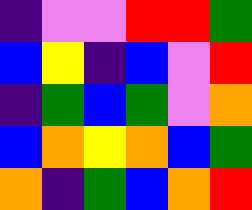[["indigo", "violet", "violet", "red", "red", "green"], ["blue", "yellow", "indigo", "blue", "violet", "red"], ["indigo", "green", "blue", "green", "violet", "orange"], ["blue", "orange", "yellow", "orange", "blue", "green"], ["orange", "indigo", "green", "blue", "orange", "red"]]